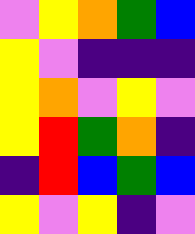[["violet", "yellow", "orange", "green", "blue"], ["yellow", "violet", "indigo", "indigo", "indigo"], ["yellow", "orange", "violet", "yellow", "violet"], ["yellow", "red", "green", "orange", "indigo"], ["indigo", "red", "blue", "green", "blue"], ["yellow", "violet", "yellow", "indigo", "violet"]]